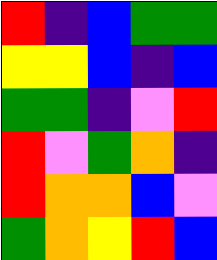[["red", "indigo", "blue", "green", "green"], ["yellow", "yellow", "blue", "indigo", "blue"], ["green", "green", "indigo", "violet", "red"], ["red", "violet", "green", "orange", "indigo"], ["red", "orange", "orange", "blue", "violet"], ["green", "orange", "yellow", "red", "blue"]]